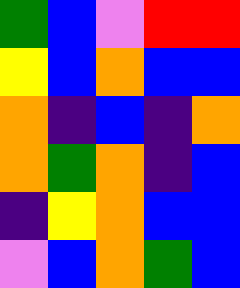[["green", "blue", "violet", "red", "red"], ["yellow", "blue", "orange", "blue", "blue"], ["orange", "indigo", "blue", "indigo", "orange"], ["orange", "green", "orange", "indigo", "blue"], ["indigo", "yellow", "orange", "blue", "blue"], ["violet", "blue", "orange", "green", "blue"]]